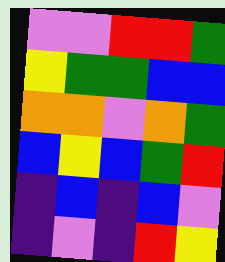[["violet", "violet", "red", "red", "green"], ["yellow", "green", "green", "blue", "blue"], ["orange", "orange", "violet", "orange", "green"], ["blue", "yellow", "blue", "green", "red"], ["indigo", "blue", "indigo", "blue", "violet"], ["indigo", "violet", "indigo", "red", "yellow"]]